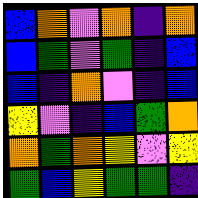[["blue", "orange", "violet", "orange", "indigo", "orange"], ["blue", "green", "violet", "green", "indigo", "blue"], ["blue", "indigo", "orange", "violet", "indigo", "blue"], ["yellow", "violet", "indigo", "blue", "green", "orange"], ["orange", "green", "orange", "yellow", "violet", "yellow"], ["green", "blue", "yellow", "green", "green", "indigo"]]